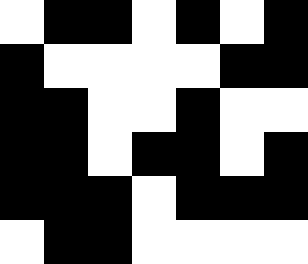[["white", "black", "black", "white", "black", "white", "black"], ["black", "white", "white", "white", "white", "black", "black"], ["black", "black", "white", "white", "black", "white", "white"], ["black", "black", "white", "black", "black", "white", "black"], ["black", "black", "black", "white", "black", "black", "black"], ["white", "black", "black", "white", "white", "white", "white"]]